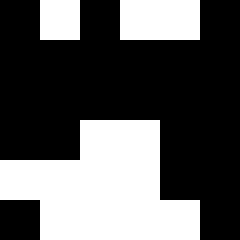[["black", "white", "black", "white", "white", "black"], ["black", "black", "black", "black", "black", "black"], ["black", "black", "black", "black", "black", "black"], ["black", "black", "white", "white", "black", "black"], ["white", "white", "white", "white", "black", "black"], ["black", "white", "white", "white", "white", "black"]]